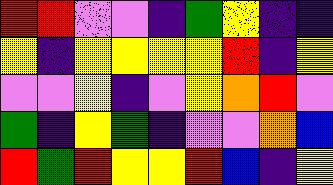[["red", "red", "violet", "violet", "indigo", "green", "yellow", "indigo", "indigo"], ["yellow", "indigo", "yellow", "yellow", "yellow", "yellow", "red", "indigo", "yellow"], ["violet", "violet", "yellow", "indigo", "violet", "yellow", "orange", "red", "violet"], ["green", "indigo", "yellow", "green", "indigo", "violet", "violet", "orange", "blue"], ["red", "green", "red", "yellow", "yellow", "red", "blue", "indigo", "yellow"]]